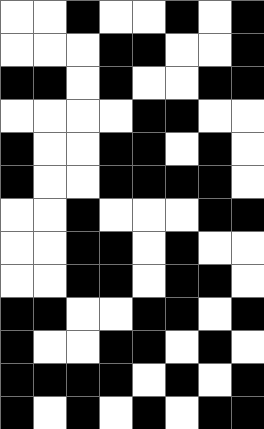[["white", "white", "black", "white", "white", "black", "white", "black"], ["white", "white", "white", "black", "black", "white", "white", "black"], ["black", "black", "white", "black", "white", "white", "black", "black"], ["white", "white", "white", "white", "black", "black", "white", "white"], ["black", "white", "white", "black", "black", "white", "black", "white"], ["black", "white", "white", "black", "black", "black", "black", "white"], ["white", "white", "black", "white", "white", "white", "black", "black"], ["white", "white", "black", "black", "white", "black", "white", "white"], ["white", "white", "black", "black", "white", "black", "black", "white"], ["black", "black", "white", "white", "black", "black", "white", "black"], ["black", "white", "white", "black", "black", "white", "black", "white"], ["black", "black", "black", "black", "white", "black", "white", "black"], ["black", "white", "black", "white", "black", "white", "black", "black"]]